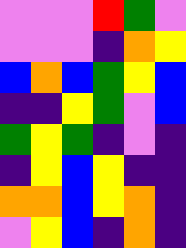[["violet", "violet", "violet", "red", "green", "violet"], ["violet", "violet", "violet", "indigo", "orange", "yellow"], ["blue", "orange", "blue", "green", "yellow", "blue"], ["indigo", "indigo", "yellow", "green", "violet", "blue"], ["green", "yellow", "green", "indigo", "violet", "indigo"], ["indigo", "yellow", "blue", "yellow", "indigo", "indigo"], ["orange", "orange", "blue", "yellow", "orange", "indigo"], ["violet", "yellow", "blue", "indigo", "orange", "indigo"]]